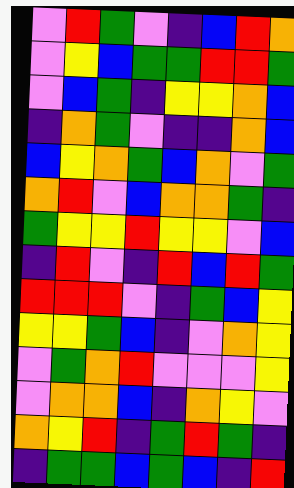[["violet", "red", "green", "violet", "indigo", "blue", "red", "orange"], ["violet", "yellow", "blue", "green", "green", "red", "red", "green"], ["violet", "blue", "green", "indigo", "yellow", "yellow", "orange", "blue"], ["indigo", "orange", "green", "violet", "indigo", "indigo", "orange", "blue"], ["blue", "yellow", "orange", "green", "blue", "orange", "violet", "green"], ["orange", "red", "violet", "blue", "orange", "orange", "green", "indigo"], ["green", "yellow", "yellow", "red", "yellow", "yellow", "violet", "blue"], ["indigo", "red", "violet", "indigo", "red", "blue", "red", "green"], ["red", "red", "red", "violet", "indigo", "green", "blue", "yellow"], ["yellow", "yellow", "green", "blue", "indigo", "violet", "orange", "yellow"], ["violet", "green", "orange", "red", "violet", "violet", "violet", "yellow"], ["violet", "orange", "orange", "blue", "indigo", "orange", "yellow", "violet"], ["orange", "yellow", "red", "indigo", "green", "red", "green", "indigo"], ["indigo", "green", "green", "blue", "green", "blue", "indigo", "red"]]